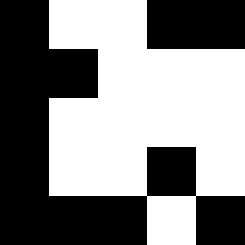[["black", "white", "white", "black", "black"], ["black", "black", "white", "white", "white"], ["black", "white", "white", "white", "white"], ["black", "white", "white", "black", "white"], ["black", "black", "black", "white", "black"]]